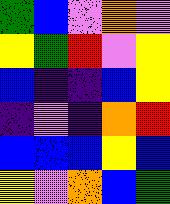[["green", "blue", "violet", "orange", "violet"], ["yellow", "green", "red", "violet", "yellow"], ["blue", "indigo", "indigo", "blue", "yellow"], ["indigo", "violet", "indigo", "orange", "red"], ["blue", "blue", "blue", "yellow", "blue"], ["yellow", "violet", "orange", "blue", "green"]]